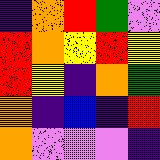[["indigo", "orange", "red", "green", "violet"], ["red", "orange", "yellow", "red", "yellow"], ["red", "yellow", "indigo", "orange", "green"], ["orange", "indigo", "blue", "indigo", "red"], ["orange", "violet", "violet", "violet", "indigo"]]